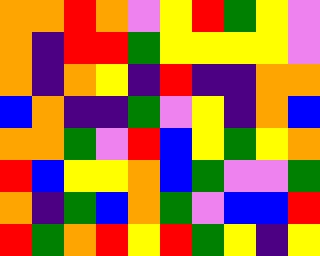[["orange", "orange", "red", "orange", "violet", "yellow", "red", "green", "yellow", "violet"], ["orange", "indigo", "red", "red", "green", "yellow", "yellow", "yellow", "yellow", "violet"], ["orange", "indigo", "orange", "yellow", "indigo", "red", "indigo", "indigo", "orange", "orange"], ["blue", "orange", "indigo", "indigo", "green", "violet", "yellow", "indigo", "orange", "blue"], ["orange", "orange", "green", "violet", "red", "blue", "yellow", "green", "yellow", "orange"], ["red", "blue", "yellow", "yellow", "orange", "blue", "green", "violet", "violet", "green"], ["orange", "indigo", "green", "blue", "orange", "green", "violet", "blue", "blue", "red"], ["red", "green", "orange", "red", "yellow", "red", "green", "yellow", "indigo", "yellow"]]